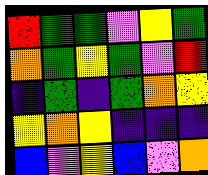[["red", "green", "green", "violet", "yellow", "green"], ["orange", "green", "yellow", "green", "violet", "red"], ["indigo", "green", "indigo", "green", "orange", "yellow"], ["yellow", "orange", "yellow", "indigo", "indigo", "indigo"], ["blue", "violet", "yellow", "blue", "violet", "orange"]]